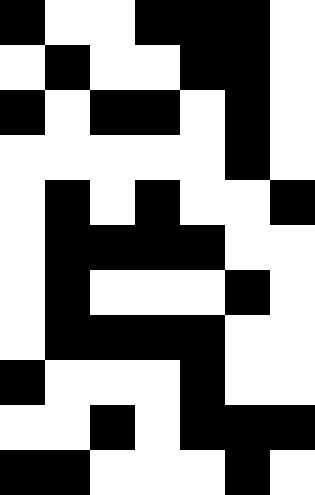[["black", "white", "white", "black", "black", "black", "white"], ["white", "black", "white", "white", "black", "black", "white"], ["black", "white", "black", "black", "white", "black", "white"], ["white", "white", "white", "white", "white", "black", "white"], ["white", "black", "white", "black", "white", "white", "black"], ["white", "black", "black", "black", "black", "white", "white"], ["white", "black", "white", "white", "white", "black", "white"], ["white", "black", "black", "black", "black", "white", "white"], ["black", "white", "white", "white", "black", "white", "white"], ["white", "white", "black", "white", "black", "black", "black"], ["black", "black", "white", "white", "white", "black", "white"]]